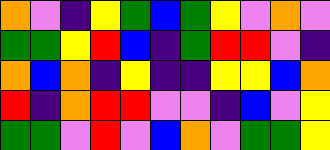[["orange", "violet", "indigo", "yellow", "green", "blue", "green", "yellow", "violet", "orange", "violet"], ["green", "green", "yellow", "red", "blue", "indigo", "green", "red", "red", "violet", "indigo"], ["orange", "blue", "orange", "indigo", "yellow", "indigo", "indigo", "yellow", "yellow", "blue", "orange"], ["red", "indigo", "orange", "red", "red", "violet", "violet", "indigo", "blue", "violet", "yellow"], ["green", "green", "violet", "red", "violet", "blue", "orange", "violet", "green", "green", "yellow"]]